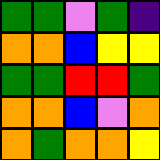[["green", "green", "violet", "green", "indigo"], ["orange", "orange", "blue", "yellow", "yellow"], ["green", "green", "red", "red", "green"], ["orange", "orange", "blue", "violet", "orange"], ["orange", "green", "orange", "orange", "yellow"]]